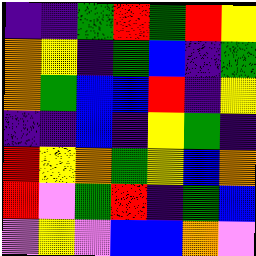[["indigo", "indigo", "green", "red", "green", "red", "yellow"], ["orange", "yellow", "indigo", "green", "blue", "indigo", "green"], ["orange", "green", "blue", "blue", "red", "indigo", "yellow"], ["indigo", "indigo", "blue", "indigo", "yellow", "green", "indigo"], ["red", "yellow", "orange", "green", "yellow", "blue", "orange"], ["red", "violet", "green", "red", "indigo", "green", "blue"], ["violet", "yellow", "violet", "blue", "blue", "orange", "violet"]]